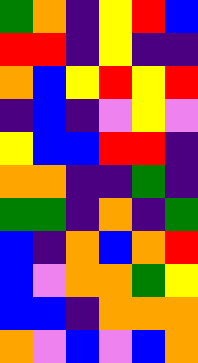[["green", "orange", "indigo", "yellow", "red", "blue"], ["red", "red", "indigo", "yellow", "indigo", "indigo"], ["orange", "blue", "yellow", "red", "yellow", "red"], ["indigo", "blue", "indigo", "violet", "yellow", "violet"], ["yellow", "blue", "blue", "red", "red", "indigo"], ["orange", "orange", "indigo", "indigo", "green", "indigo"], ["green", "green", "indigo", "orange", "indigo", "green"], ["blue", "indigo", "orange", "blue", "orange", "red"], ["blue", "violet", "orange", "orange", "green", "yellow"], ["blue", "blue", "indigo", "orange", "orange", "orange"], ["orange", "violet", "blue", "violet", "blue", "orange"]]